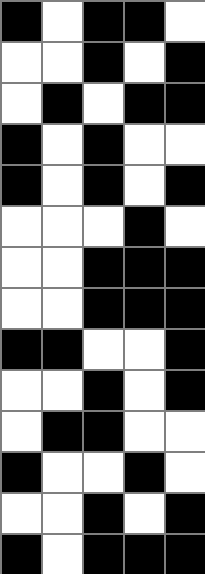[["black", "white", "black", "black", "white"], ["white", "white", "black", "white", "black"], ["white", "black", "white", "black", "black"], ["black", "white", "black", "white", "white"], ["black", "white", "black", "white", "black"], ["white", "white", "white", "black", "white"], ["white", "white", "black", "black", "black"], ["white", "white", "black", "black", "black"], ["black", "black", "white", "white", "black"], ["white", "white", "black", "white", "black"], ["white", "black", "black", "white", "white"], ["black", "white", "white", "black", "white"], ["white", "white", "black", "white", "black"], ["black", "white", "black", "black", "black"]]